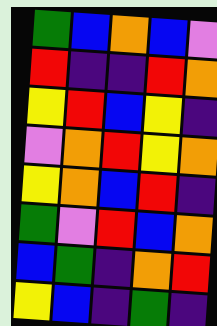[["green", "blue", "orange", "blue", "violet"], ["red", "indigo", "indigo", "red", "orange"], ["yellow", "red", "blue", "yellow", "indigo"], ["violet", "orange", "red", "yellow", "orange"], ["yellow", "orange", "blue", "red", "indigo"], ["green", "violet", "red", "blue", "orange"], ["blue", "green", "indigo", "orange", "red"], ["yellow", "blue", "indigo", "green", "indigo"]]